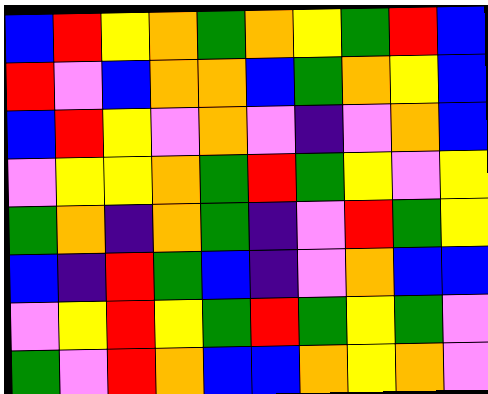[["blue", "red", "yellow", "orange", "green", "orange", "yellow", "green", "red", "blue"], ["red", "violet", "blue", "orange", "orange", "blue", "green", "orange", "yellow", "blue"], ["blue", "red", "yellow", "violet", "orange", "violet", "indigo", "violet", "orange", "blue"], ["violet", "yellow", "yellow", "orange", "green", "red", "green", "yellow", "violet", "yellow"], ["green", "orange", "indigo", "orange", "green", "indigo", "violet", "red", "green", "yellow"], ["blue", "indigo", "red", "green", "blue", "indigo", "violet", "orange", "blue", "blue"], ["violet", "yellow", "red", "yellow", "green", "red", "green", "yellow", "green", "violet"], ["green", "violet", "red", "orange", "blue", "blue", "orange", "yellow", "orange", "violet"]]